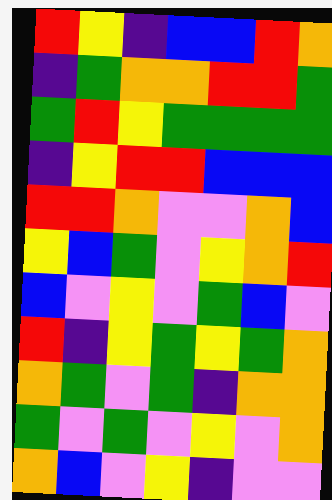[["red", "yellow", "indigo", "blue", "blue", "red", "orange"], ["indigo", "green", "orange", "orange", "red", "red", "green"], ["green", "red", "yellow", "green", "green", "green", "green"], ["indigo", "yellow", "red", "red", "blue", "blue", "blue"], ["red", "red", "orange", "violet", "violet", "orange", "blue"], ["yellow", "blue", "green", "violet", "yellow", "orange", "red"], ["blue", "violet", "yellow", "violet", "green", "blue", "violet"], ["red", "indigo", "yellow", "green", "yellow", "green", "orange"], ["orange", "green", "violet", "green", "indigo", "orange", "orange"], ["green", "violet", "green", "violet", "yellow", "violet", "orange"], ["orange", "blue", "violet", "yellow", "indigo", "violet", "violet"]]